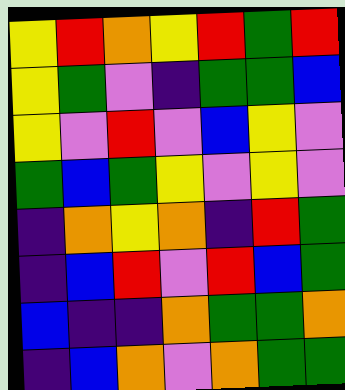[["yellow", "red", "orange", "yellow", "red", "green", "red"], ["yellow", "green", "violet", "indigo", "green", "green", "blue"], ["yellow", "violet", "red", "violet", "blue", "yellow", "violet"], ["green", "blue", "green", "yellow", "violet", "yellow", "violet"], ["indigo", "orange", "yellow", "orange", "indigo", "red", "green"], ["indigo", "blue", "red", "violet", "red", "blue", "green"], ["blue", "indigo", "indigo", "orange", "green", "green", "orange"], ["indigo", "blue", "orange", "violet", "orange", "green", "green"]]